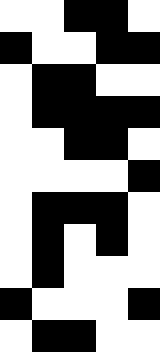[["white", "white", "black", "black", "white"], ["black", "white", "white", "black", "black"], ["white", "black", "black", "white", "white"], ["white", "black", "black", "black", "black"], ["white", "white", "black", "black", "white"], ["white", "white", "white", "white", "black"], ["white", "black", "black", "black", "white"], ["white", "black", "white", "black", "white"], ["white", "black", "white", "white", "white"], ["black", "white", "white", "white", "black"], ["white", "black", "black", "white", "white"]]